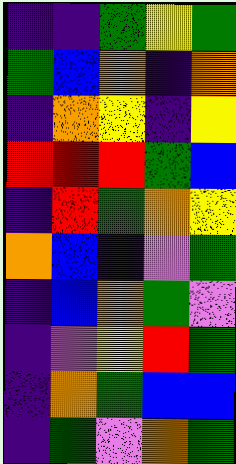[["indigo", "indigo", "green", "yellow", "green"], ["green", "blue", "orange", "indigo", "orange"], ["indigo", "orange", "yellow", "indigo", "yellow"], ["red", "red", "red", "green", "blue"], ["indigo", "red", "green", "orange", "yellow"], ["orange", "blue", "indigo", "violet", "green"], ["indigo", "blue", "orange", "green", "violet"], ["indigo", "violet", "yellow", "red", "green"], ["indigo", "orange", "green", "blue", "blue"], ["indigo", "green", "violet", "orange", "green"]]